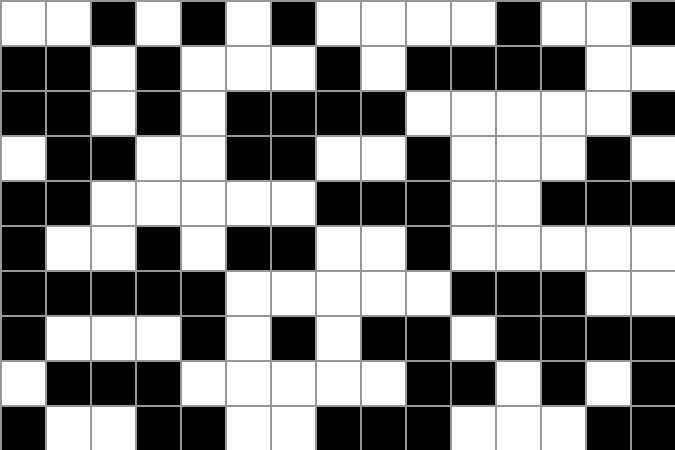[["white", "white", "black", "white", "black", "white", "black", "white", "white", "white", "white", "black", "white", "white", "black"], ["black", "black", "white", "black", "white", "white", "white", "black", "white", "black", "black", "black", "black", "white", "white"], ["black", "black", "white", "black", "white", "black", "black", "black", "black", "white", "white", "white", "white", "white", "black"], ["white", "black", "black", "white", "white", "black", "black", "white", "white", "black", "white", "white", "white", "black", "white"], ["black", "black", "white", "white", "white", "white", "white", "black", "black", "black", "white", "white", "black", "black", "black"], ["black", "white", "white", "black", "white", "black", "black", "white", "white", "black", "white", "white", "white", "white", "white"], ["black", "black", "black", "black", "black", "white", "white", "white", "white", "white", "black", "black", "black", "white", "white"], ["black", "white", "white", "white", "black", "white", "black", "white", "black", "black", "white", "black", "black", "black", "black"], ["white", "black", "black", "black", "white", "white", "white", "white", "white", "black", "black", "white", "black", "white", "black"], ["black", "white", "white", "black", "black", "white", "white", "black", "black", "black", "white", "white", "white", "black", "black"]]